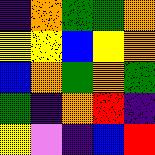[["indigo", "orange", "green", "green", "orange"], ["yellow", "yellow", "blue", "yellow", "orange"], ["blue", "orange", "green", "orange", "green"], ["green", "indigo", "orange", "red", "indigo"], ["yellow", "violet", "indigo", "blue", "red"]]